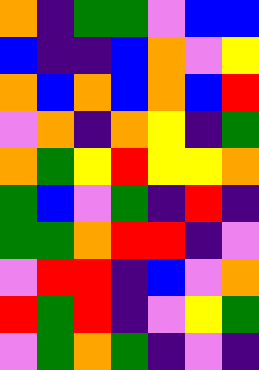[["orange", "indigo", "green", "green", "violet", "blue", "blue"], ["blue", "indigo", "indigo", "blue", "orange", "violet", "yellow"], ["orange", "blue", "orange", "blue", "orange", "blue", "red"], ["violet", "orange", "indigo", "orange", "yellow", "indigo", "green"], ["orange", "green", "yellow", "red", "yellow", "yellow", "orange"], ["green", "blue", "violet", "green", "indigo", "red", "indigo"], ["green", "green", "orange", "red", "red", "indigo", "violet"], ["violet", "red", "red", "indigo", "blue", "violet", "orange"], ["red", "green", "red", "indigo", "violet", "yellow", "green"], ["violet", "green", "orange", "green", "indigo", "violet", "indigo"]]